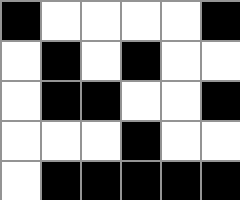[["black", "white", "white", "white", "white", "black"], ["white", "black", "white", "black", "white", "white"], ["white", "black", "black", "white", "white", "black"], ["white", "white", "white", "black", "white", "white"], ["white", "black", "black", "black", "black", "black"]]